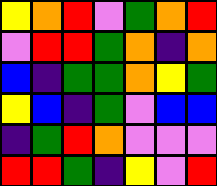[["yellow", "orange", "red", "violet", "green", "orange", "red"], ["violet", "red", "red", "green", "orange", "indigo", "orange"], ["blue", "indigo", "green", "green", "orange", "yellow", "green"], ["yellow", "blue", "indigo", "green", "violet", "blue", "blue"], ["indigo", "green", "red", "orange", "violet", "violet", "violet"], ["red", "red", "green", "indigo", "yellow", "violet", "red"]]